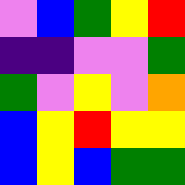[["violet", "blue", "green", "yellow", "red"], ["indigo", "indigo", "violet", "violet", "green"], ["green", "violet", "yellow", "violet", "orange"], ["blue", "yellow", "red", "yellow", "yellow"], ["blue", "yellow", "blue", "green", "green"]]